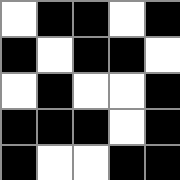[["white", "black", "black", "white", "black"], ["black", "white", "black", "black", "white"], ["white", "black", "white", "white", "black"], ["black", "black", "black", "white", "black"], ["black", "white", "white", "black", "black"]]